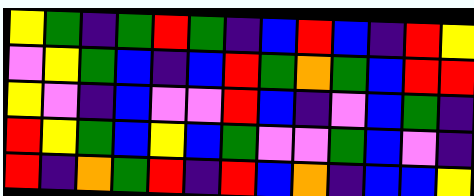[["yellow", "green", "indigo", "green", "red", "green", "indigo", "blue", "red", "blue", "indigo", "red", "yellow"], ["violet", "yellow", "green", "blue", "indigo", "blue", "red", "green", "orange", "green", "blue", "red", "red"], ["yellow", "violet", "indigo", "blue", "violet", "violet", "red", "blue", "indigo", "violet", "blue", "green", "indigo"], ["red", "yellow", "green", "blue", "yellow", "blue", "green", "violet", "violet", "green", "blue", "violet", "indigo"], ["red", "indigo", "orange", "green", "red", "indigo", "red", "blue", "orange", "indigo", "blue", "blue", "yellow"]]